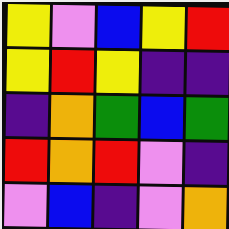[["yellow", "violet", "blue", "yellow", "red"], ["yellow", "red", "yellow", "indigo", "indigo"], ["indigo", "orange", "green", "blue", "green"], ["red", "orange", "red", "violet", "indigo"], ["violet", "blue", "indigo", "violet", "orange"]]